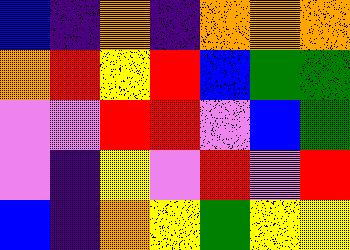[["blue", "indigo", "orange", "indigo", "orange", "orange", "orange"], ["orange", "red", "yellow", "red", "blue", "green", "green"], ["violet", "violet", "red", "red", "violet", "blue", "green"], ["violet", "indigo", "yellow", "violet", "red", "violet", "red"], ["blue", "indigo", "orange", "yellow", "green", "yellow", "yellow"]]